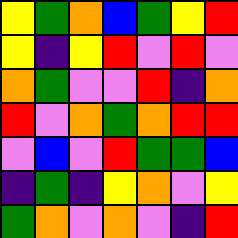[["yellow", "green", "orange", "blue", "green", "yellow", "red"], ["yellow", "indigo", "yellow", "red", "violet", "red", "violet"], ["orange", "green", "violet", "violet", "red", "indigo", "orange"], ["red", "violet", "orange", "green", "orange", "red", "red"], ["violet", "blue", "violet", "red", "green", "green", "blue"], ["indigo", "green", "indigo", "yellow", "orange", "violet", "yellow"], ["green", "orange", "violet", "orange", "violet", "indigo", "red"]]